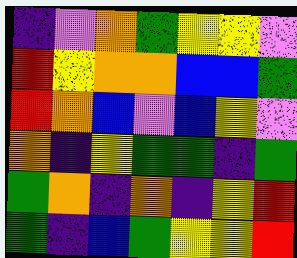[["indigo", "violet", "orange", "green", "yellow", "yellow", "violet"], ["red", "yellow", "orange", "orange", "blue", "blue", "green"], ["red", "orange", "blue", "violet", "blue", "yellow", "violet"], ["orange", "indigo", "yellow", "green", "green", "indigo", "green"], ["green", "orange", "indigo", "orange", "indigo", "yellow", "red"], ["green", "indigo", "blue", "green", "yellow", "yellow", "red"]]